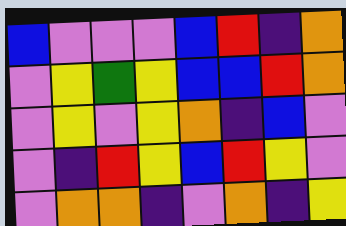[["blue", "violet", "violet", "violet", "blue", "red", "indigo", "orange"], ["violet", "yellow", "green", "yellow", "blue", "blue", "red", "orange"], ["violet", "yellow", "violet", "yellow", "orange", "indigo", "blue", "violet"], ["violet", "indigo", "red", "yellow", "blue", "red", "yellow", "violet"], ["violet", "orange", "orange", "indigo", "violet", "orange", "indigo", "yellow"]]